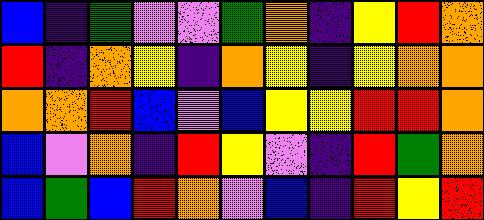[["blue", "indigo", "green", "violet", "violet", "green", "orange", "indigo", "yellow", "red", "orange"], ["red", "indigo", "orange", "yellow", "indigo", "orange", "yellow", "indigo", "yellow", "orange", "orange"], ["orange", "orange", "red", "blue", "violet", "blue", "yellow", "yellow", "red", "red", "orange"], ["blue", "violet", "orange", "indigo", "red", "yellow", "violet", "indigo", "red", "green", "orange"], ["blue", "green", "blue", "red", "orange", "violet", "blue", "indigo", "red", "yellow", "red"]]